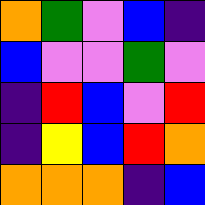[["orange", "green", "violet", "blue", "indigo"], ["blue", "violet", "violet", "green", "violet"], ["indigo", "red", "blue", "violet", "red"], ["indigo", "yellow", "blue", "red", "orange"], ["orange", "orange", "orange", "indigo", "blue"]]